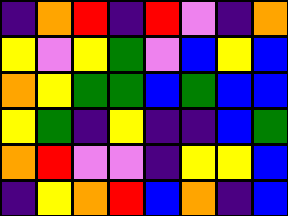[["indigo", "orange", "red", "indigo", "red", "violet", "indigo", "orange"], ["yellow", "violet", "yellow", "green", "violet", "blue", "yellow", "blue"], ["orange", "yellow", "green", "green", "blue", "green", "blue", "blue"], ["yellow", "green", "indigo", "yellow", "indigo", "indigo", "blue", "green"], ["orange", "red", "violet", "violet", "indigo", "yellow", "yellow", "blue"], ["indigo", "yellow", "orange", "red", "blue", "orange", "indigo", "blue"]]